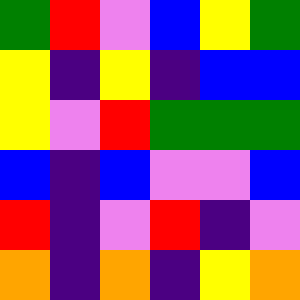[["green", "red", "violet", "blue", "yellow", "green"], ["yellow", "indigo", "yellow", "indigo", "blue", "blue"], ["yellow", "violet", "red", "green", "green", "green"], ["blue", "indigo", "blue", "violet", "violet", "blue"], ["red", "indigo", "violet", "red", "indigo", "violet"], ["orange", "indigo", "orange", "indigo", "yellow", "orange"]]